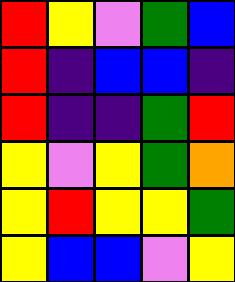[["red", "yellow", "violet", "green", "blue"], ["red", "indigo", "blue", "blue", "indigo"], ["red", "indigo", "indigo", "green", "red"], ["yellow", "violet", "yellow", "green", "orange"], ["yellow", "red", "yellow", "yellow", "green"], ["yellow", "blue", "blue", "violet", "yellow"]]